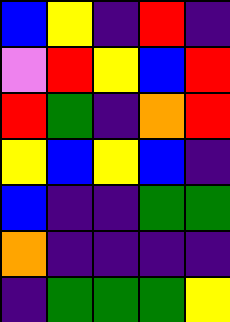[["blue", "yellow", "indigo", "red", "indigo"], ["violet", "red", "yellow", "blue", "red"], ["red", "green", "indigo", "orange", "red"], ["yellow", "blue", "yellow", "blue", "indigo"], ["blue", "indigo", "indigo", "green", "green"], ["orange", "indigo", "indigo", "indigo", "indigo"], ["indigo", "green", "green", "green", "yellow"]]